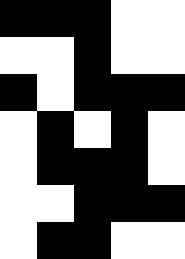[["black", "black", "black", "white", "white"], ["white", "white", "black", "white", "white"], ["black", "white", "black", "black", "black"], ["white", "black", "white", "black", "white"], ["white", "black", "black", "black", "white"], ["white", "white", "black", "black", "black"], ["white", "black", "black", "white", "white"]]